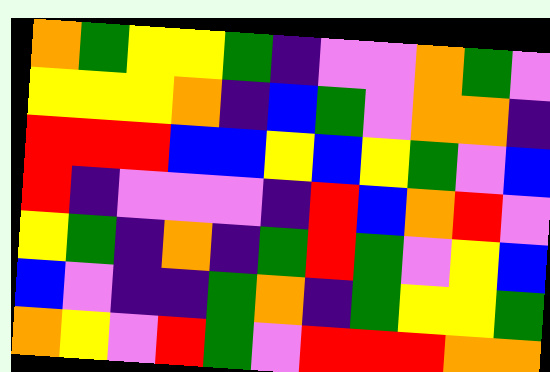[["orange", "green", "yellow", "yellow", "green", "indigo", "violet", "violet", "orange", "green", "violet"], ["yellow", "yellow", "yellow", "orange", "indigo", "blue", "green", "violet", "orange", "orange", "indigo"], ["red", "red", "red", "blue", "blue", "yellow", "blue", "yellow", "green", "violet", "blue"], ["red", "indigo", "violet", "violet", "violet", "indigo", "red", "blue", "orange", "red", "violet"], ["yellow", "green", "indigo", "orange", "indigo", "green", "red", "green", "violet", "yellow", "blue"], ["blue", "violet", "indigo", "indigo", "green", "orange", "indigo", "green", "yellow", "yellow", "green"], ["orange", "yellow", "violet", "red", "green", "violet", "red", "red", "red", "orange", "orange"]]